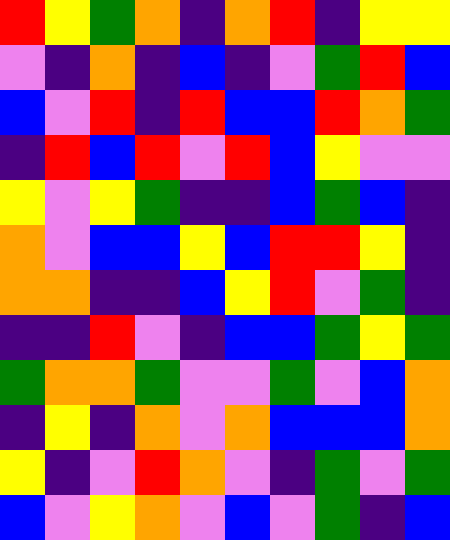[["red", "yellow", "green", "orange", "indigo", "orange", "red", "indigo", "yellow", "yellow"], ["violet", "indigo", "orange", "indigo", "blue", "indigo", "violet", "green", "red", "blue"], ["blue", "violet", "red", "indigo", "red", "blue", "blue", "red", "orange", "green"], ["indigo", "red", "blue", "red", "violet", "red", "blue", "yellow", "violet", "violet"], ["yellow", "violet", "yellow", "green", "indigo", "indigo", "blue", "green", "blue", "indigo"], ["orange", "violet", "blue", "blue", "yellow", "blue", "red", "red", "yellow", "indigo"], ["orange", "orange", "indigo", "indigo", "blue", "yellow", "red", "violet", "green", "indigo"], ["indigo", "indigo", "red", "violet", "indigo", "blue", "blue", "green", "yellow", "green"], ["green", "orange", "orange", "green", "violet", "violet", "green", "violet", "blue", "orange"], ["indigo", "yellow", "indigo", "orange", "violet", "orange", "blue", "blue", "blue", "orange"], ["yellow", "indigo", "violet", "red", "orange", "violet", "indigo", "green", "violet", "green"], ["blue", "violet", "yellow", "orange", "violet", "blue", "violet", "green", "indigo", "blue"]]